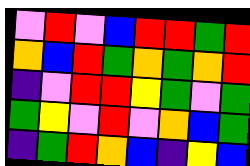[["violet", "red", "violet", "blue", "red", "red", "green", "red"], ["orange", "blue", "red", "green", "orange", "green", "orange", "red"], ["indigo", "violet", "red", "red", "yellow", "green", "violet", "green"], ["green", "yellow", "violet", "red", "violet", "orange", "blue", "green"], ["indigo", "green", "red", "orange", "blue", "indigo", "yellow", "blue"]]